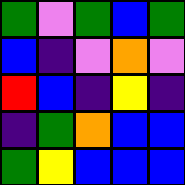[["green", "violet", "green", "blue", "green"], ["blue", "indigo", "violet", "orange", "violet"], ["red", "blue", "indigo", "yellow", "indigo"], ["indigo", "green", "orange", "blue", "blue"], ["green", "yellow", "blue", "blue", "blue"]]